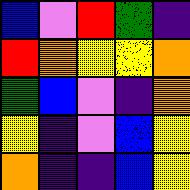[["blue", "violet", "red", "green", "indigo"], ["red", "orange", "yellow", "yellow", "orange"], ["green", "blue", "violet", "indigo", "orange"], ["yellow", "indigo", "violet", "blue", "yellow"], ["orange", "indigo", "indigo", "blue", "yellow"]]